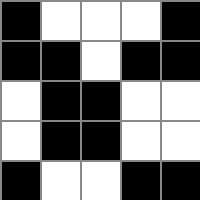[["black", "white", "white", "white", "black"], ["black", "black", "white", "black", "black"], ["white", "black", "black", "white", "white"], ["white", "black", "black", "white", "white"], ["black", "white", "white", "black", "black"]]